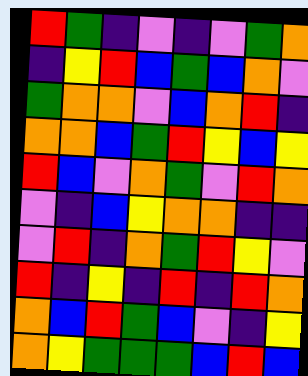[["red", "green", "indigo", "violet", "indigo", "violet", "green", "orange"], ["indigo", "yellow", "red", "blue", "green", "blue", "orange", "violet"], ["green", "orange", "orange", "violet", "blue", "orange", "red", "indigo"], ["orange", "orange", "blue", "green", "red", "yellow", "blue", "yellow"], ["red", "blue", "violet", "orange", "green", "violet", "red", "orange"], ["violet", "indigo", "blue", "yellow", "orange", "orange", "indigo", "indigo"], ["violet", "red", "indigo", "orange", "green", "red", "yellow", "violet"], ["red", "indigo", "yellow", "indigo", "red", "indigo", "red", "orange"], ["orange", "blue", "red", "green", "blue", "violet", "indigo", "yellow"], ["orange", "yellow", "green", "green", "green", "blue", "red", "blue"]]